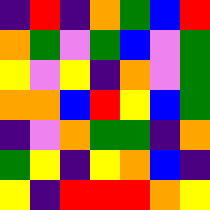[["indigo", "red", "indigo", "orange", "green", "blue", "red"], ["orange", "green", "violet", "green", "blue", "violet", "green"], ["yellow", "violet", "yellow", "indigo", "orange", "violet", "green"], ["orange", "orange", "blue", "red", "yellow", "blue", "green"], ["indigo", "violet", "orange", "green", "green", "indigo", "orange"], ["green", "yellow", "indigo", "yellow", "orange", "blue", "indigo"], ["yellow", "indigo", "red", "red", "red", "orange", "yellow"]]